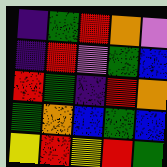[["indigo", "green", "red", "orange", "violet"], ["indigo", "red", "violet", "green", "blue"], ["red", "green", "indigo", "red", "orange"], ["green", "orange", "blue", "green", "blue"], ["yellow", "red", "yellow", "red", "green"]]